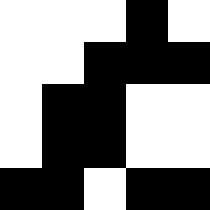[["white", "white", "white", "black", "white"], ["white", "white", "black", "black", "black"], ["white", "black", "black", "white", "white"], ["white", "black", "black", "white", "white"], ["black", "black", "white", "black", "black"]]